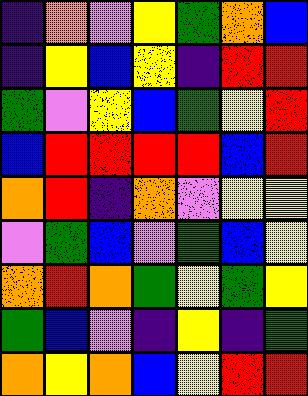[["indigo", "orange", "violet", "yellow", "green", "orange", "blue"], ["indigo", "yellow", "blue", "yellow", "indigo", "red", "red"], ["green", "violet", "yellow", "blue", "green", "yellow", "red"], ["blue", "red", "red", "red", "red", "blue", "red"], ["orange", "red", "indigo", "orange", "violet", "yellow", "yellow"], ["violet", "green", "blue", "violet", "green", "blue", "yellow"], ["orange", "red", "orange", "green", "yellow", "green", "yellow"], ["green", "blue", "violet", "indigo", "yellow", "indigo", "green"], ["orange", "yellow", "orange", "blue", "yellow", "red", "red"]]